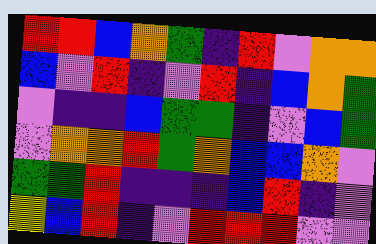[["red", "red", "blue", "orange", "green", "indigo", "red", "violet", "orange", "orange"], ["blue", "violet", "red", "indigo", "violet", "red", "indigo", "blue", "orange", "green"], ["violet", "indigo", "indigo", "blue", "green", "green", "indigo", "violet", "blue", "green"], ["violet", "orange", "orange", "red", "green", "orange", "blue", "blue", "orange", "violet"], ["green", "green", "red", "indigo", "indigo", "indigo", "blue", "red", "indigo", "violet"], ["yellow", "blue", "red", "indigo", "violet", "red", "red", "red", "violet", "violet"]]